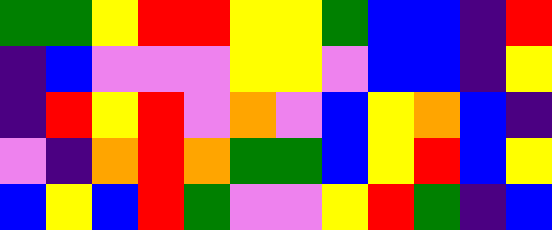[["green", "green", "yellow", "red", "red", "yellow", "yellow", "green", "blue", "blue", "indigo", "red"], ["indigo", "blue", "violet", "violet", "violet", "yellow", "yellow", "violet", "blue", "blue", "indigo", "yellow"], ["indigo", "red", "yellow", "red", "violet", "orange", "violet", "blue", "yellow", "orange", "blue", "indigo"], ["violet", "indigo", "orange", "red", "orange", "green", "green", "blue", "yellow", "red", "blue", "yellow"], ["blue", "yellow", "blue", "red", "green", "violet", "violet", "yellow", "red", "green", "indigo", "blue"]]